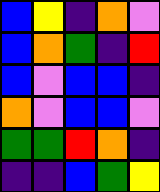[["blue", "yellow", "indigo", "orange", "violet"], ["blue", "orange", "green", "indigo", "red"], ["blue", "violet", "blue", "blue", "indigo"], ["orange", "violet", "blue", "blue", "violet"], ["green", "green", "red", "orange", "indigo"], ["indigo", "indigo", "blue", "green", "yellow"]]